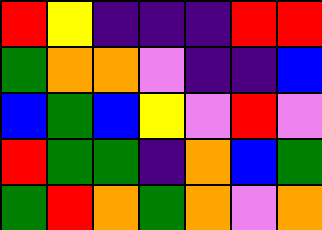[["red", "yellow", "indigo", "indigo", "indigo", "red", "red"], ["green", "orange", "orange", "violet", "indigo", "indigo", "blue"], ["blue", "green", "blue", "yellow", "violet", "red", "violet"], ["red", "green", "green", "indigo", "orange", "blue", "green"], ["green", "red", "orange", "green", "orange", "violet", "orange"]]